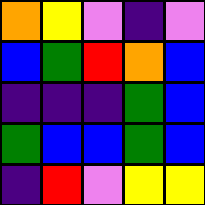[["orange", "yellow", "violet", "indigo", "violet"], ["blue", "green", "red", "orange", "blue"], ["indigo", "indigo", "indigo", "green", "blue"], ["green", "blue", "blue", "green", "blue"], ["indigo", "red", "violet", "yellow", "yellow"]]